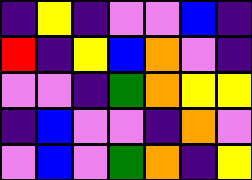[["indigo", "yellow", "indigo", "violet", "violet", "blue", "indigo"], ["red", "indigo", "yellow", "blue", "orange", "violet", "indigo"], ["violet", "violet", "indigo", "green", "orange", "yellow", "yellow"], ["indigo", "blue", "violet", "violet", "indigo", "orange", "violet"], ["violet", "blue", "violet", "green", "orange", "indigo", "yellow"]]